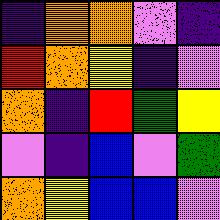[["indigo", "orange", "orange", "violet", "indigo"], ["red", "orange", "yellow", "indigo", "violet"], ["orange", "indigo", "red", "green", "yellow"], ["violet", "indigo", "blue", "violet", "green"], ["orange", "yellow", "blue", "blue", "violet"]]